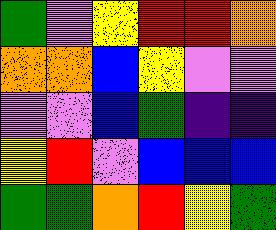[["green", "violet", "yellow", "red", "red", "orange"], ["orange", "orange", "blue", "yellow", "violet", "violet"], ["violet", "violet", "blue", "green", "indigo", "indigo"], ["yellow", "red", "violet", "blue", "blue", "blue"], ["green", "green", "orange", "red", "yellow", "green"]]